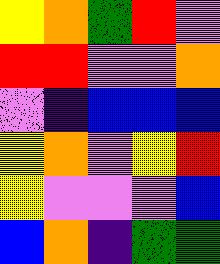[["yellow", "orange", "green", "red", "violet"], ["red", "red", "violet", "violet", "orange"], ["violet", "indigo", "blue", "blue", "blue"], ["yellow", "orange", "violet", "yellow", "red"], ["yellow", "violet", "violet", "violet", "blue"], ["blue", "orange", "indigo", "green", "green"]]